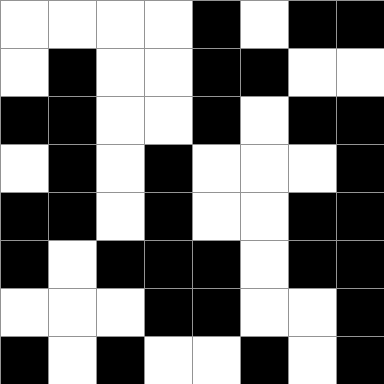[["white", "white", "white", "white", "black", "white", "black", "black"], ["white", "black", "white", "white", "black", "black", "white", "white"], ["black", "black", "white", "white", "black", "white", "black", "black"], ["white", "black", "white", "black", "white", "white", "white", "black"], ["black", "black", "white", "black", "white", "white", "black", "black"], ["black", "white", "black", "black", "black", "white", "black", "black"], ["white", "white", "white", "black", "black", "white", "white", "black"], ["black", "white", "black", "white", "white", "black", "white", "black"]]